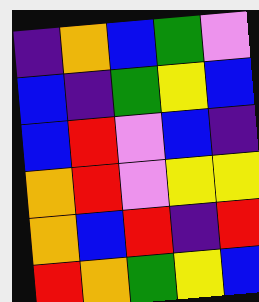[["indigo", "orange", "blue", "green", "violet"], ["blue", "indigo", "green", "yellow", "blue"], ["blue", "red", "violet", "blue", "indigo"], ["orange", "red", "violet", "yellow", "yellow"], ["orange", "blue", "red", "indigo", "red"], ["red", "orange", "green", "yellow", "blue"]]